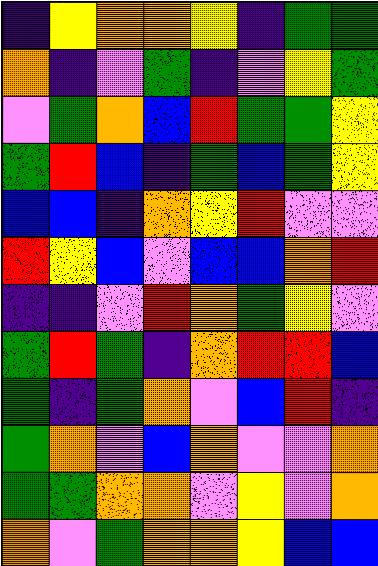[["indigo", "yellow", "orange", "orange", "yellow", "indigo", "green", "green"], ["orange", "indigo", "violet", "green", "indigo", "violet", "yellow", "green"], ["violet", "green", "orange", "blue", "red", "green", "green", "yellow"], ["green", "red", "blue", "indigo", "green", "blue", "green", "yellow"], ["blue", "blue", "indigo", "orange", "yellow", "red", "violet", "violet"], ["red", "yellow", "blue", "violet", "blue", "blue", "orange", "red"], ["indigo", "indigo", "violet", "red", "orange", "green", "yellow", "violet"], ["green", "red", "green", "indigo", "orange", "red", "red", "blue"], ["green", "indigo", "green", "orange", "violet", "blue", "red", "indigo"], ["green", "orange", "violet", "blue", "orange", "violet", "violet", "orange"], ["green", "green", "orange", "orange", "violet", "yellow", "violet", "orange"], ["orange", "violet", "green", "orange", "orange", "yellow", "blue", "blue"]]